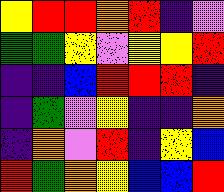[["yellow", "red", "red", "orange", "red", "indigo", "violet"], ["green", "green", "yellow", "violet", "yellow", "yellow", "red"], ["indigo", "indigo", "blue", "red", "red", "red", "indigo"], ["indigo", "green", "violet", "yellow", "indigo", "indigo", "orange"], ["indigo", "orange", "violet", "red", "indigo", "yellow", "blue"], ["red", "green", "orange", "yellow", "blue", "blue", "red"]]